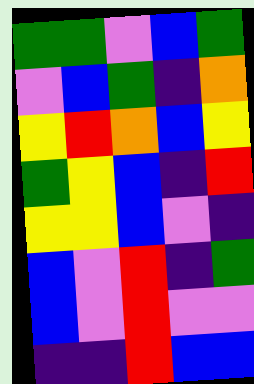[["green", "green", "violet", "blue", "green"], ["violet", "blue", "green", "indigo", "orange"], ["yellow", "red", "orange", "blue", "yellow"], ["green", "yellow", "blue", "indigo", "red"], ["yellow", "yellow", "blue", "violet", "indigo"], ["blue", "violet", "red", "indigo", "green"], ["blue", "violet", "red", "violet", "violet"], ["indigo", "indigo", "red", "blue", "blue"]]